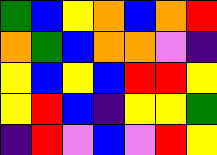[["green", "blue", "yellow", "orange", "blue", "orange", "red"], ["orange", "green", "blue", "orange", "orange", "violet", "indigo"], ["yellow", "blue", "yellow", "blue", "red", "red", "yellow"], ["yellow", "red", "blue", "indigo", "yellow", "yellow", "green"], ["indigo", "red", "violet", "blue", "violet", "red", "yellow"]]